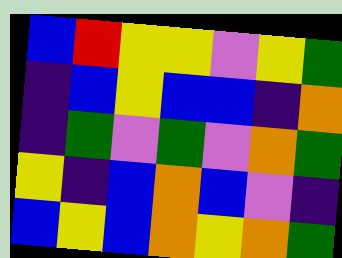[["blue", "red", "yellow", "yellow", "violet", "yellow", "green"], ["indigo", "blue", "yellow", "blue", "blue", "indigo", "orange"], ["indigo", "green", "violet", "green", "violet", "orange", "green"], ["yellow", "indigo", "blue", "orange", "blue", "violet", "indigo"], ["blue", "yellow", "blue", "orange", "yellow", "orange", "green"]]